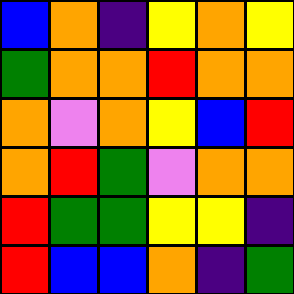[["blue", "orange", "indigo", "yellow", "orange", "yellow"], ["green", "orange", "orange", "red", "orange", "orange"], ["orange", "violet", "orange", "yellow", "blue", "red"], ["orange", "red", "green", "violet", "orange", "orange"], ["red", "green", "green", "yellow", "yellow", "indigo"], ["red", "blue", "blue", "orange", "indigo", "green"]]